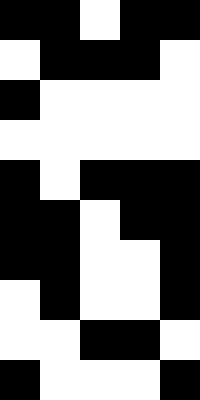[["black", "black", "white", "black", "black"], ["white", "black", "black", "black", "white"], ["black", "white", "white", "white", "white"], ["white", "white", "white", "white", "white"], ["black", "white", "black", "black", "black"], ["black", "black", "white", "black", "black"], ["black", "black", "white", "white", "black"], ["white", "black", "white", "white", "black"], ["white", "white", "black", "black", "white"], ["black", "white", "white", "white", "black"]]